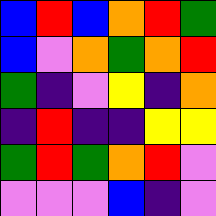[["blue", "red", "blue", "orange", "red", "green"], ["blue", "violet", "orange", "green", "orange", "red"], ["green", "indigo", "violet", "yellow", "indigo", "orange"], ["indigo", "red", "indigo", "indigo", "yellow", "yellow"], ["green", "red", "green", "orange", "red", "violet"], ["violet", "violet", "violet", "blue", "indigo", "violet"]]